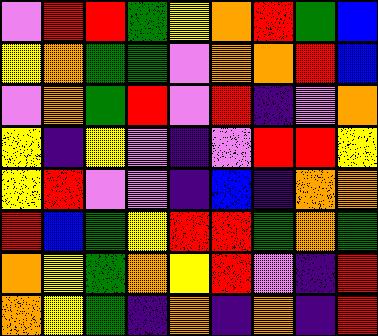[["violet", "red", "red", "green", "yellow", "orange", "red", "green", "blue"], ["yellow", "orange", "green", "green", "violet", "orange", "orange", "red", "blue"], ["violet", "orange", "green", "red", "violet", "red", "indigo", "violet", "orange"], ["yellow", "indigo", "yellow", "violet", "indigo", "violet", "red", "red", "yellow"], ["yellow", "red", "violet", "violet", "indigo", "blue", "indigo", "orange", "orange"], ["red", "blue", "green", "yellow", "red", "red", "green", "orange", "green"], ["orange", "yellow", "green", "orange", "yellow", "red", "violet", "indigo", "red"], ["orange", "yellow", "green", "indigo", "orange", "indigo", "orange", "indigo", "red"]]